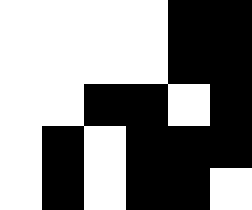[["white", "white", "white", "white", "black", "black"], ["white", "white", "white", "white", "black", "black"], ["white", "white", "black", "black", "white", "black"], ["white", "black", "white", "black", "black", "black"], ["white", "black", "white", "black", "black", "white"]]